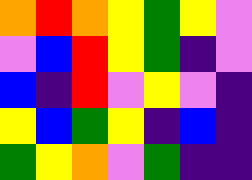[["orange", "red", "orange", "yellow", "green", "yellow", "violet"], ["violet", "blue", "red", "yellow", "green", "indigo", "violet"], ["blue", "indigo", "red", "violet", "yellow", "violet", "indigo"], ["yellow", "blue", "green", "yellow", "indigo", "blue", "indigo"], ["green", "yellow", "orange", "violet", "green", "indigo", "indigo"]]